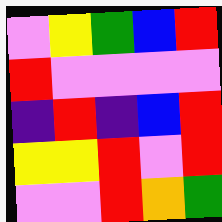[["violet", "yellow", "green", "blue", "red"], ["red", "violet", "violet", "violet", "violet"], ["indigo", "red", "indigo", "blue", "red"], ["yellow", "yellow", "red", "violet", "red"], ["violet", "violet", "red", "orange", "green"]]